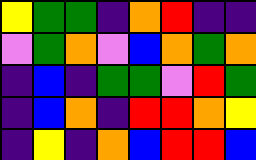[["yellow", "green", "green", "indigo", "orange", "red", "indigo", "indigo"], ["violet", "green", "orange", "violet", "blue", "orange", "green", "orange"], ["indigo", "blue", "indigo", "green", "green", "violet", "red", "green"], ["indigo", "blue", "orange", "indigo", "red", "red", "orange", "yellow"], ["indigo", "yellow", "indigo", "orange", "blue", "red", "red", "blue"]]